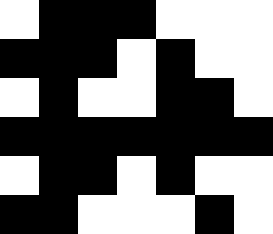[["white", "black", "black", "black", "white", "white", "white"], ["black", "black", "black", "white", "black", "white", "white"], ["white", "black", "white", "white", "black", "black", "white"], ["black", "black", "black", "black", "black", "black", "black"], ["white", "black", "black", "white", "black", "white", "white"], ["black", "black", "white", "white", "white", "black", "white"]]